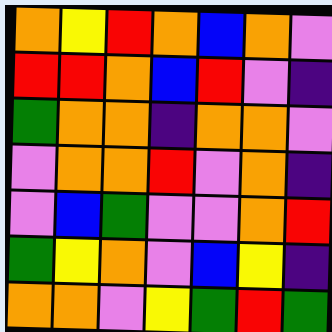[["orange", "yellow", "red", "orange", "blue", "orange", "violet"], ["red", "red", "orange", "blue", "red", "violet", "indigo"], ["green", "orange", "orange", "indigo", "orange", "orange", "violet"], ["violet", "orange", "orange", "red", "violet", "orange", "indigo"], ["violet", "blue", "green", "violet", "violet", "orange", "red"], ["green", "yellow", "orange", "violet", "blue", "yellow", "indigo"], ["orange", "orange", "violet", "yellow", "green", "red", "green"]]